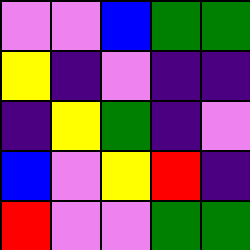[["violet", "violet", "blue", "green", "green"], ["yellow", "indigo", "violet", "indigo", "indigo"], ["indigo", "yellow", "green", "indigo", "violet"], ["blue", "violet", "yellow", "red", "indigo"], ["red", "violet", "violet", "green", "green"]]